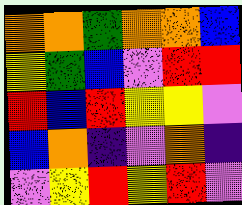[["orange", "orange", "green", "orange", "orange", "blue"], ["yellow", "green", "blue", "violet", "red", "red"], ["red", "blue", "red", "yellow", "yellow", "violet"], ["blue", "orange", "indigo", "violet", "orange", "indigo"], ["violet", "yellow", "red", "yellow", "red", "violet"]]